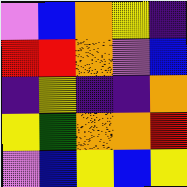[["violet", "blue", "orange", "yellow", "indigo"], ["red", "red", "orange", "violet", "blue"], ["indigo", "yellow", "indigo", "indigo", "orange"], ["yellow", "green", "orange", "orange", "red"], ["violet", "blue", "yellow", "blue", "yellow"]]